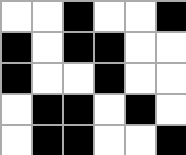[["white", "white", "black", "white", "white", "black"], ["black", "white", "black", "black", "white", "white"], ["black", "white", "white", "black", "white", "white"], ["white", "black", "black", "white", "black", "white"], ["white", "black", "black", "white", "white", "black"]]